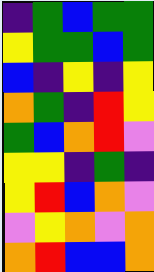[["indigo", "green", "blue", "green", "green"], ["yellow", "green", "green", "blue", "green"], ["blue", "indigo", "yellow", "indigo", "yellow"], ["orange", "green", "indigo", "red", "yellow"], ["green", "blue", "orange", "red", "violet"], ["yellow", "yellow", "indigo", "green", "indigo"], ["yellow", "red", "blue", "orange", "violet"], ["violet", "yellow", "orange", "violet", "orange"], ["orange", "red", "blue", "blue", "orange"]]